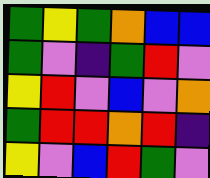[["green", "yellow", "green", "orange", "blue", "blue"], ["green", "violet", "indigo", "green", "red", "violet"], ["yellow", "red", "violet", "blue", "violet", "orange"], ["green", "red", "red", "orange", "red", "indigo"], ["yellow", "violet", "blue", "red", "green", "violet"]]